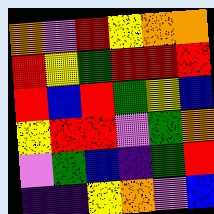[["orange", "violet", "red", "yellow", "orange", "orange"], ["red", "yellow", "green", "red", "red", "red"], ["red", "blue", "red", "green", "yellow", "blue"], ["yellow", "red", "red", "violet", "green", "orange"], ["violet", "green", "blue", "indigo", "green", "red"], ["indigo", "indigo", "yellow", "orange", "violet", "blue"]]